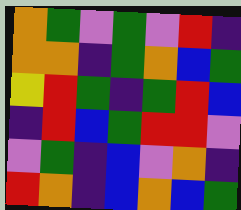[["orange", "green", "violet", "green", "violet", "red", "indigo"], ["orange", "orange", "indigo", "green", "orange", "blue", "green"], ["yellow", "red", "green", "indigo", "green", "red", "blue"], ["indigo", "red", "blue", "green", "red", "red", "violet"], ["violet", "green", "indigo", "blue", "violet", "orange", "indigo"], ["red", "orange", "indigo", "blue", "orange", "blue", "green"]]